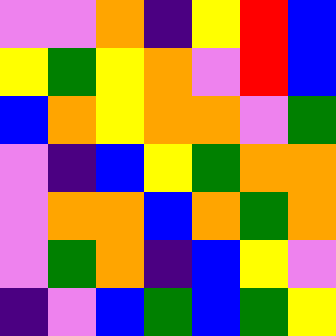[["violet", "violet", "orange", "indigo", "yellow", "red", "blue"], ["yellow", "green", "yellow", "orange", "violet", "red", "blue"], ["blue", "orange", "yellow", "orange", "orange", "violet", "green"], ["violet", "indigo", "blue", "yellow", "green", "orange", "orange"], ["violet", "orange", "orange", "blue", "orange", "green", "orange"], ["violet", "green", "orange", "indigo", "blue", "yellow", "violet"], ["indigo", "violet", "blue", "green", "blue", "green", "yellow"]]